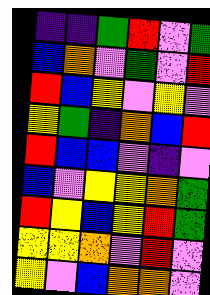[["indigo", "indigo", "green", "red", "violet", "green"], ["blue", "orange", "violet", "green", "violet", "red"], ["red", "blue", "yellow", "violet", "yellow", "violet"], ["yellow", "green", "indigo", "orange", "blue", "red"], ["red", "blue", "blue", "violet", "indigo", "violet"], ["blue", "violet", "yellow", "yellow", "orange", "green"], ["red", "yellow", "blue", "yellow", "red", "green"], ["yellow", "yellow", "orange", "violet", "red", "violet"], ["yellow", "violet", "blue", "orange", "orange", "violet"]]